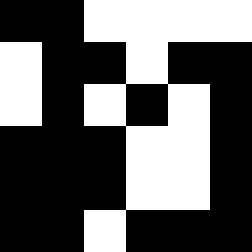[["black", "black", "white", "white", "white", "white"], ["white", "black", "black", "white", "black", "black"], ["white", "black", "white", "black", "white", "black"], ["black", "black", "black", "white", "white", "black"], ["black", "black", "black", "white", "white", "black"], ["black", "black", "white", "black", "black", "black"]]